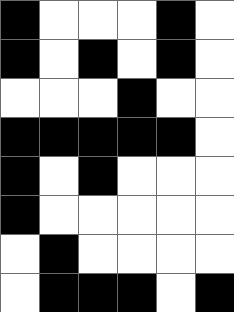[["black", "white", "white", "white", "black", "white"], ["black", "white", "black", "white", "black", "white"], ["white", "white", "white", "black", "white", "white"], ["black", "black", "black", "black", "black", "white"], ["black", "white", "black", "white", "white", "white"], ["black", "white", "white", "white", "white", "white"], ["white", "black", "white", "white", "white", "white"], ["white", "black", "black", "black", "white", "black"]]